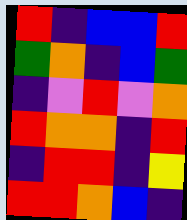[["red", "indigo", "blue", "blue", "red"], ["green", "orange", "indigo", "blue", "green"], ["indigo", "violet", "red", "violet", "orange"], ["red", "orange", "orange", "indigo", "red"], ["indigo", "red", "red", "indigo", "yellow"], ["red", "red", "orange", "blue", "indigo"]]